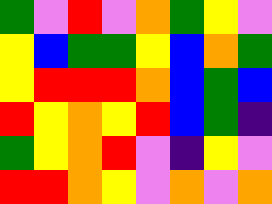[["green", "violet", "red", "violet", "orange", "green", "yellow", "violet"], ["yellow", "blue", "green", "green", "yellow", "blue", "orange", "green"], ["yellow", "red", "red", "red", "orange", "blue", "green", "blue"], ["red", "yellow", "orange", "yellow", "red", "blue", "green", "indigo"], ["green", "yellow", "orange", "red", "violet", "indigo", "yellow", "violet"], ["red", "red", "orange", "yellow", "violet", "orange", "violet", "orange"]]